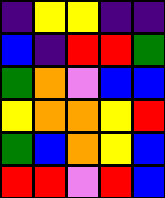[["indigo", "yellow", "yellow", "indigo", "indigo"], ["blue", "indigo", "red", "red", "green"], ["green", "orange", "violet", "blue", "blue"], ["yellow", "orange", "orange", "yellow", "red"], ["green", "blue", "orange", "yellow", "blue"], ["red", "red", "violet", "red", "blue"]]